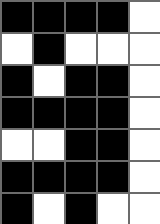[["black", "black", "black", "black", "white"], ["white", "black", "white", "white", "white"], ["black", "white", "black", "black", "white"], ["black", "black", "black", "black", "white"], ["white", "white", "black", "black", "white"], ["black", "black", "black", "black", "white"], ["black", "white", "black", "white", "white"]]